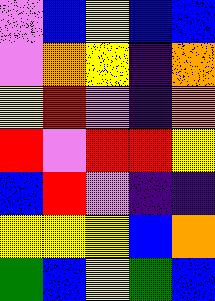[["violet", "blue", "yellow", "blue", "blue"], ["violet", "orange", "yellow", "indigo", "orange"], ["yellow", "red", "violet", "indigo", "orange"], ["red", "violet", "red", "red", "yellow"], ["blue", "red", "violet", "indigo", "indigo"], ["yellow", "yellow", "yellow", "blue", "orange"], ["green", "blue", "yellow", "green", "blue"]]